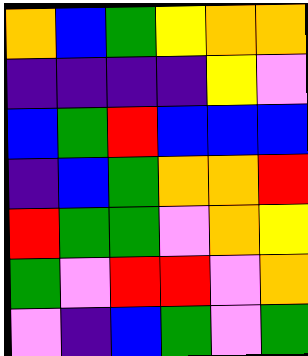[["orange", "blue", "green", "yellow", "orange", "orange"], ["indigo", "indigo", "indigo", "indigo", "yellow", "violet"], ["blue", "green", "red", "blue", "blue", "blue"], ["indigo", "blue", "green", "orange", "orange", "red"], ["red", "green", "green", "violet", "orange", "yellow"], ["green", "violet", "red", "red", "violet", "orange"], ["violet", "indigo", "blue", "green", "violet", "green"]]